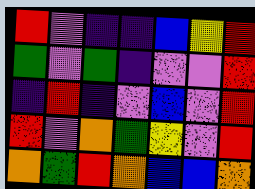[["red", "violet", "indigo", "indigo", "blue", "yellow", "red"], ["green", "violet", "green", "indigo", "violet", "violet", "red"], ["indigo", "red", "indigo", "violet", "blue", "violet", "red"], ["red", "violet", "orange", "green", "yellow", "violet", "red"], ["orange", "green", "red", "orange", "blue", "blue", "orange"]]